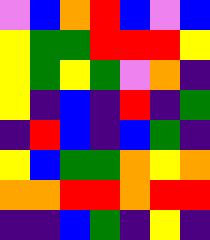[["violet", "blue", "orange", "red", "blue", "violet", "blue"], ["yellow", "green", "green", "red", "red", "red", "yellow"], ["yellow", "green", "yellow", "green", "violet", "orange", "indigo"], ["yellow", "indigo", "blue", "indigo", "red", "indigo", "green"], ["indigo", "red", "blue", "indigo", "blue", "green", "indigo"], ["yellow", "blue", "green", "green", "orange", "yellow", "orange"], ["orange", "orange", "red", "red", "orange", "red", "red"], ["indigo", "indigo", "blue", "green", "indigo", "yellow", "indigo"]]